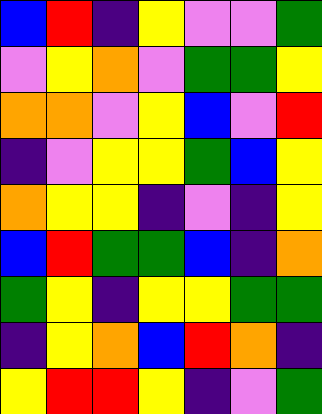[["blue", "red", "indigo", "yellow", "violet", "violet", "green"], ["violet", "yellow", "orange", "violet", "green", "green", "yellow"], ["orange", "orange", "violet", "yellow", "blue", "violet", "red"], ["indigo", "violet", "yellow", "yellow", "green", "blue", "yellow"], ["orange", "yellow", "yellow", "indigo", "violet", "indigo", "yellow"], ["blue", "red", "green", "green", "blue", "indigo", "orange"], ["green", "yellow", "indigo", "yellow", "yellow", "green", "green"], ["indigo", "yellow", "orange", "blue", "red", "orange", "indigo"], ["yellow", "red", "red", "yellow", "indigo", "violet", "green"]]